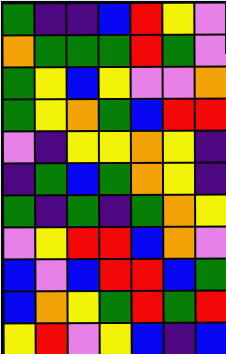[["green", "indigo", "indigo", "blue", "red", "yellow", "violet"], ["orange", "green", "green", "green", "red", "green", "violet"], ["green", "yellow", "blue", "yellow", "violet", "violet", "orange"], ["green", "yellow", "orange", "green", "blue", "red", "red"], ["violet", "indigo", "yellow", "yellow", "orange", "yellow", "indigo"], ["indigo", "green", "blue", "green", "orange", "yellow", "indigo"], ["green", "indigo", "green", "indigo", "green", "orange", "yellow"], ["violet", "yellow", "red", "red", "blue", "orange", "violet"], ["blue", "violet", "blue", "red", "red", "blue", "green"], ["blue", "orange", "yellow", "green", "red", "green", "red"], ["yellow", "red", "violet", "yellow", "blue", "indigo", "blue"]]